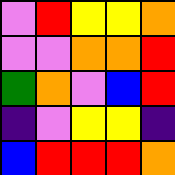[["violet", "red", "yellow", "yellow", "orange"], ["violet", "violet", "orange", "orange", "red"], ["green", "orange", "violet", "blue", "red"], ["indigo", "violet", "yellow", "yellow", "indigo"], ["blue", "red", "red", "red", "orange"]]